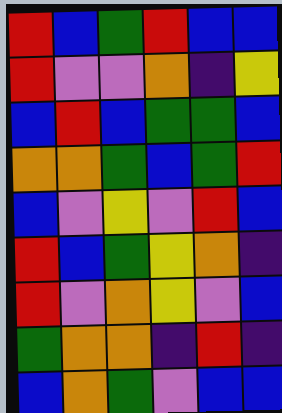[["red", "blue", "green", "red", "blue", "blue"], ["red", "violet", "violet", "orange", "indigo", "yellow"], ["blue", "red", "blue", "green", "green", "blue"], ["orange", "orange", "green", "blue", "green", "red"], ["blue", "violet", "yellow", "violet", "red", "blue"], ["red", "blue", "green", "yellow", "orange", "indigo"], ["red", "violet", "orange", "yellow", "violet", "blue"], ["green", "orange", "orange", "indigo", "red", "indigo"], ["blue", "orange", "green", "violet", "blue", "blue"]]